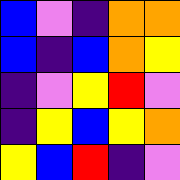[["blue", "violet", "indigo", "orange", "orange"], ["blue", "indigo", "blue", "orange", "yellow"], ["indigo", "violet", "yellow", "red", "violet"], ["indigo", "yellow", "blue", "yellow", "orange"], ["yellow", "blue", "red", "indigo", "violet"]]